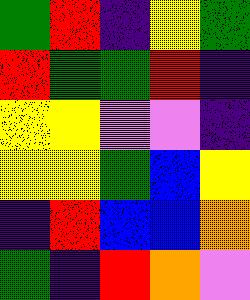[["green", "red", "indigo", "yellow", "green"], ["red", "green", "green", "red", "indigo"], ["yellow", "yellow", "violet", "violet", "indigo"], ["yellow", "yellow", "green", "blue", "yellow"], ["indigo", "red", "blue", "blue", "orange"], ["green", "indigo", "red", "orange", "violet"]]